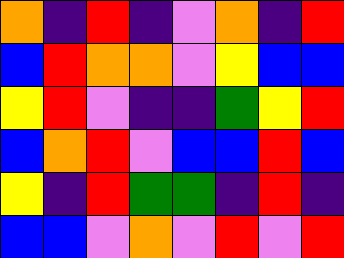[["orange", "indigo", "red", "indigo", "violet", "orange", "indigo", "red"], ["blue", "red", "orange", "orange", "violet", "yellow", "blue", "blue"], ["yellow", "red", "violet", "indigo", "indigo", "green", "yellow", "red"], ["blue", "orange", "red", "violet", "blue", "blue", "red", "blue"], ["yellow", "indigo", "red", "green", "green", "indigo", "red", "indigo"], ["blue", "blue", "violet", "orange", "violet", "red", "violet", "red"]]